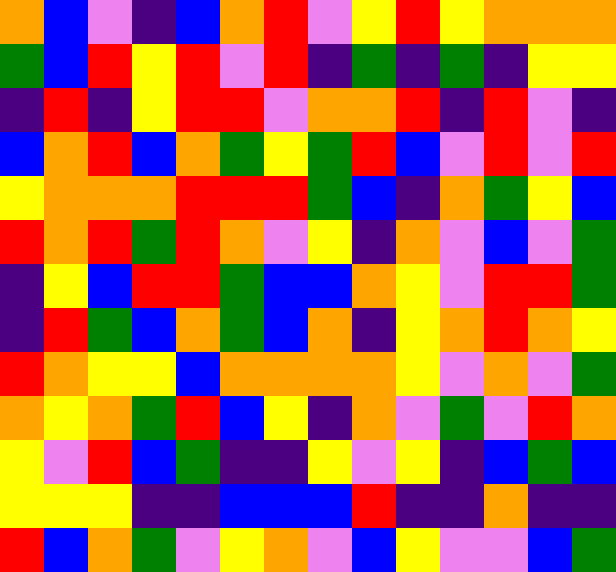[["orange", "blue", "violet", "indigo", "blue", "orange", "red", "violet", "yellow", "red", "yellow", "orange", "orange", "orange"], ["green", "blue", "red", "yellow", "red", "violet", "red", "indigo", "green", "indigo", "green", "indigo", "yellow", "yellow"], ["indigo", "red", "indigo", "yellow", "red", "red", "violet", "orange", "orange", "red", "indigo", "red", "violet", "indigo"], ["blue", "orange", "red", "blue", "orange", "green", "yellow", "green", "red", "blue", "violet", "red", "violet", "red"], ["yellow", "orange", "orange", "orange", "red", "red", "red", "green", "blue", "indigo", "orange", "green", "yellow", "blue"], ["red", "orange", "red", "green", "red", "orange", "violet", "yellow", "indigo", "orange", "violet", "blue", "violet", "green"], ["indigo", "yellow", "blue", "red", "red", "green", "blue", "blue", "orange", "yellow", "violet", "red", "red", "green"], ["indigo", "red", "green", "blue", "orange", "green", "blue", "orange", "indigo", "yellow", "orange", "red", "orange", "yellow"], ["red", "orange", "yellow", "yellow", "blue", "orange", "orange", "orange", "orange", "yellow", "violet", "orange", "violet", "green"], ["orange", "yellow", "orange", "green", "red", "blue", "yellow", "indigo", "orange", "violet", "green", "violet", "red", "orange"], ["yellow", "violet", "red", "blue", "green", "indigo", "indigo", "yellow", "violet", "yellow", "indigo", "blue", "green", "blue"], ["yellow", "yellow", "yellow", "indigo", "indigo", "blue", "blue", "blue", "red", "indigo", "indigo", "orange", "indigo", "indigo"], ["red", "blue", "orange", "green", "violet", "yellow", "orange", "violet", "blue", "yellow", "violet", "violet", "blue", "green"]]